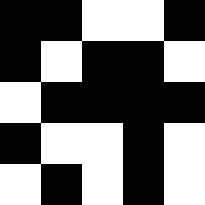[["black", "black", "white", "white", "black"], ["black", "white", "black", "black", "white"], ["white", "black", "black", "black", "black"], ["black", "white", "white", "black", "white"], ["white", "black", "white", "black", "white"]]